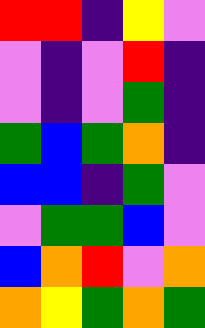[["red", "red", "indigo", "yellow", "violet"], ["violet", "indigo", "violet", "red", "indigo"], ["violet", "indigo", "violet", "green", "indigo"], ["green", "blue", "green", "orange", "indigo"], ["blue", "blue", "indigo", "green", "violet"], ["violet", "green", "green", "blue", "violet"], ["blue", "orange", "red", "violet", "orange"], ["orange", "yellow", "green", "orange", "green"]]